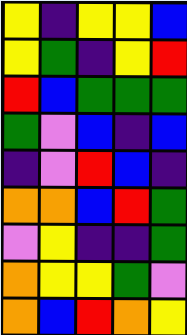[["yellow", "indigo", "yellow", "yellow", "blue"], ["yellow", "green", "indigo", "yellow", "red"], ["red", "blue", "green", "green", "green"], ["green", "violet", "blue", "indigo", "blue"], ["indigo", "violet", "red", "blue", "indigo"], ["orange", "orange", "blue", "red", "green"], ["violet", "yellow", "indigo", "indigo", "green"], ["orange", "yellow", "yellow", "green", "violet"], ["orange", "blue", "red", "orange", "yellow"]]